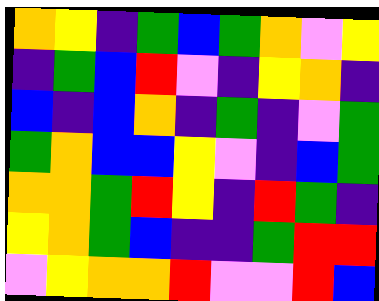[["orange", "yellow", "indigo", "green", "blue", "green", "orange", "violet", "yellow"], ["indigo", "green", "blue", "red", "violet", "indigo", "yellow", "orange", "indigo"], ["blue", "indigo", "blue", "orange", "indigo", "green", "indigo", "violet", "green"], ["green", "orange", "blue", "blue", "yellow", "violet", "indigo", "blue", "green"], ["orange", "orange", "green", "red", "yellow", "indigo", "red", "green", "indigo"], ["yellow", "orange", "green", "blue", "indigo", "indigo", "green", "red", "red"], ["violet", "yellow", "orange", "orange", "red", "violet", "violet", "red", "blue"]]